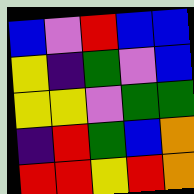[["blue", "violet", "red", "blue", "blue"], ["yellow", "indigo", "green", "violet", "blue"], ["yellow", "yellow", "violet", "green", "green"], ["indigo", "red", "green", "blue", "orange"], ["red", "red", "yellow", "red", "orange"]]